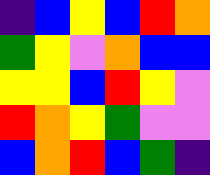[["indigo", "blue", "yellow", "blue", "red", "orange"], ["green", "yellow", "violet", "orange", "blue", "blue"], ["yellow", "yellow", "blue", "red", "yellow", "violet"], ["red", "orange", "yellow", "green", "violet", "violet"], ["blue", "orange", "red", "blue", "green", "indigo"]]